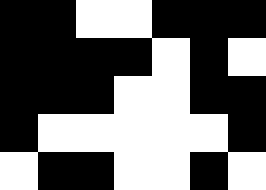[["black", "black", "white", "white", "black", "black", "black"], ["black", "black", "black", "black", "white", "black", "white"], ["black", "black", "black", "white", "white", "black", "black"], ["black", "white", "white", "white", "white", "white", "black"], ["white", "black", "black", "white", "white", "black", "white"]]